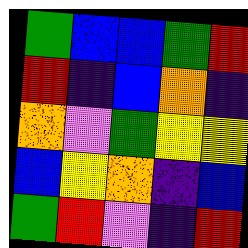[["green", "blue", "blue", "green", "red"], ["red", "indigo", "blue", "orange", "indigo"], ["orange", "violet", "green", "yellow", "yellow"], ["blue", "yellow", "orange", "indigo", "blue"], ["green", "red", "violet", "indigo", "red"]]